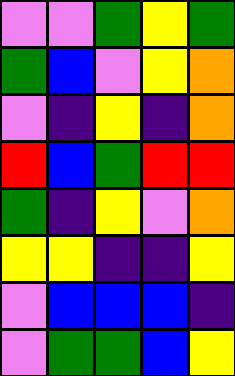[["violet", "violet", "green", "yellow", "green"], ["green", "blue", "violet", "yellow", "orange"], ["violet", "indigo", "yellow", "indigo", "orange"], ["red", "blue", "green", "red", "red"], ["green", "indigo", "yellow", "violet", "orange"], ["yellow", "yellow", "indigo", "indigo", "yellow"], ["violet", "blue", "blue", "blue", "indigo"], ["violet", "green", "green", "blue", "yellow"]]